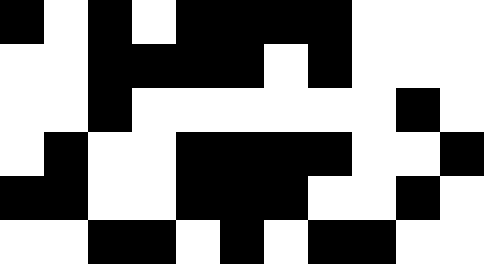[["black", "white", "black", "white", "black", "black", "black", "black", "white", "white", "white"], ["white", "white", "black", "black", "black", "black", "white", "black", "white", "white", "white"], ["white", "white", "black", "white", "white", "white", "white", "white", "white", "black", "white"], ["white", "black", "white", "white", "black", "black", "black", "black", "white", "white", "black"], ["black", "black", "white", "white", "black", "black", "black", "white", "white", "black", "white"], ["white", "white", "black", "black", "white", "black", "white", "black", "black", "white", "white"]]